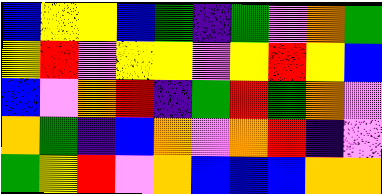[["blue", "yellow", "yellow", "blue", "green", "indigo", "green", "violet", "orange", "green"], ["yellow", "red", "violet", "yellow", "yellow", "violet", "yellow", "red", "yellow", "blue"], ["blue", "violet", "orange", "red", "indigo", "green", "red", "green", "orange", "violet"], ["orange", "green", "indigo", "blue", "orange", "violet", "orange", "red", "indigo", "violet"], ["green", "yellow", "red", "violet", "orange", "blue", "blue", "blue", "orange", "orange"]]